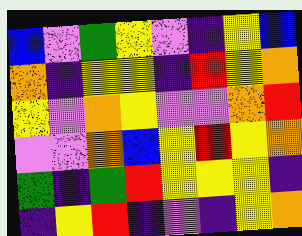[["blue", "violet", "green", "yellow", "violet", "indigo", "yellow", "blue"], ["orange", "indigo", "yellow", "yellow", "indigo", "red", "yellow", "orange"], ["yellow", "violet", "orange", "yellow", "violet", "violet", "orange", "red"], ["violet", "violet", "orange", "blue", "yellow", "red", "yellow", "orange"], ["green", "indigo", "green", "red", "yellow", "yellow", "yellow", "indigo"], ["indigo", "yellow", "red", "indigo", "violet", "indigo", "yellow", "orange"]]